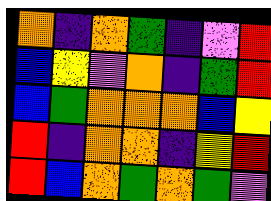[["orange", "indigo", "orange", "green", "indigo", "violet", "red"], ["blue", "yellow", "violet", "orange", "indigo", "green", "red"], ["blue", "green", "orange", "orange", "orange", "blue", "yellow"], ["red", "indigo", "orange", "orange", "indigo", "yellow", "red"], ["red", "blue", "orange", "green", "orange", "green", "violet"]]